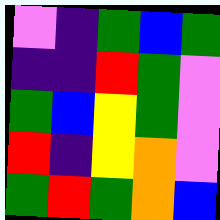[["violet", "indigo", "green", "blue", "green"], ["indigo", "indigo", "red", "green", "violet"], ["green", "blue", "yellow", "green", "violet"], ["red", "indigo", "yellow", "orange", "violet"], ["green", "red", "green", "orange", "blue"]]